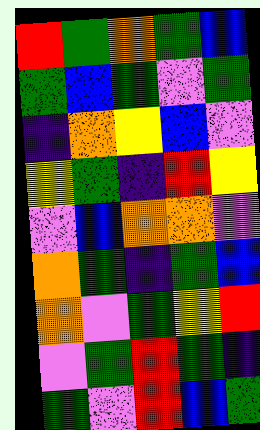[["red", "green", "orange", "green", "blue"], ["green", "blue", "green", "violet", "green"], ["indigo", "orange", "yellow", "blue", "violet"], ["yellow", "green", "indigo", "red", "yellow"], ["violet", "blue", "orange", "orange", "violet"], ["orange", "green", "indigo", "green", "blue"], ["orange", "violet", "green", "yellow", "red"], ["violet", "green", "red", "green", "indigo"], ["green", "violet", "red", "blue", "green"]]